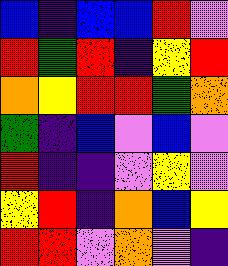[["blue", "indigo", "blue", "blue", "red", "violet"], ["red", "green", "red", "indigo", "yellow", "red"], ["orange", "yellow", "red", "red", "green", "orange"], ["green", "indigo", "blue", "violet", "blue", "violet"], ["red", "indigo", "indigo", "violet", "yellow", "violet"], ["yellow", "red", "indigo", "orange", "blue", "yellow"], ["red", "red", "violet", "orange", "violet", "indigo"]]